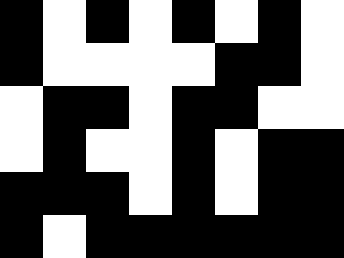[["black", "white", "black", "white", "black", "white", "black", "white"], ["black", "white", "white", "white", "white", "black", "black", "white"], ["white", "black", "black", "white", "black", "black", "white", "white"], ["white", "black", "white", "white", "black", "white", "black", "black"], ["black", "black", "black", "white", "black", "white", "black", "black"], ["black", "white", "black", "black", "black", "black", "black", "black"]]